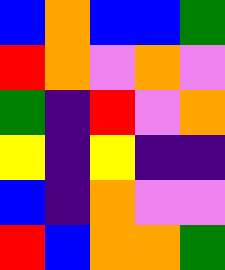[["blue", "orange", "blue", "blue", "green"], ["red", "orange", "violet", "orange", "violet"], ["green", "indigo", "red", "violet", "orange"], ["yellow", "indigo", "yellow", "indigo", "indigo"], ["blue", "indigo", "orange", "violet", "violet"], ["red", "blue", "orange", "orange", "green"]]